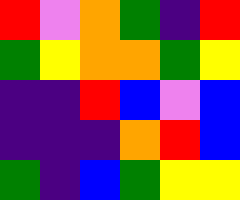[["red", "violet", "orange", "green", "indigo", "red"], ["green", "yellow", "orange", "orange", "green", "yellow"], ["indigo", "indigo", "red", "blue", "violet", "blue"], ["indigo", "indigo", "indigo", "orange", "red", "blue"], ["green", "indigo", "blue", "green", "yellow", "yellow"]]